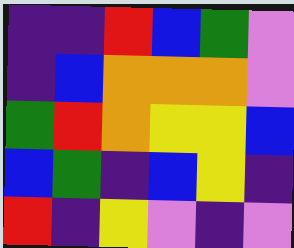[["indigo", "indigo", "red", "blue", "green", "violet"], ["indigo", "blue", "orange", "orange", "orange", "violet"], ["green", "red", "orange", "yellow", "yellow", "blue"], ["blue", "green", "indigo", "blue", "yellow", "indigo"], ["red", "indigo", "yellow", "violet", "indigo", "violet"]]